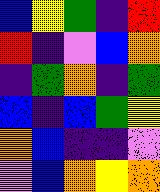[["blue", "yellow", "green", "indigo", "red"], ["red", "indigo", "violet", "blue", "orange"], ["indigo", "green", "orange", "indigo", "green"], ["blue", "indigo", "blue", "green", "yellow"], ["orange", "blue", "indigo", "indigo", "violet"], ["violet", "blue", "orange", "yellow", "orange"]]